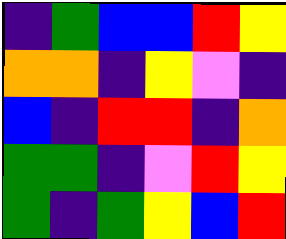[["indigo", "green", "blue", "blue", "red", "yellow"], ["orange", "orange", "indigo", "yellow", "violet", "indigo"], ["blue", "indigo", "red", "red", "indigo", "orange"], ["green", "green", "indigo", "violet", "red", "yellow"], ["green", "indigo", "green", "yellow", "blue", "red"]]